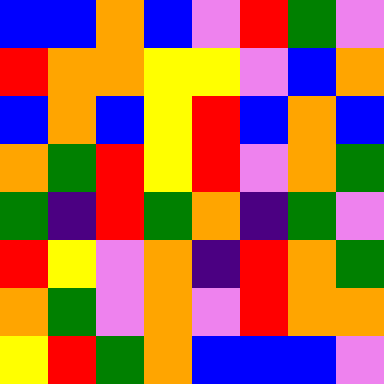[["blue", "blue", "orange", "blue", "violet", "red", "green", "violet"], ["red", "orange", "orange", "yellow", "yellow", "violet", "blue", "orange"], ["blue", "orange", "blue", "yellow", "red", "blue", "orange", "blue"], ["orange", "green", "red", "yellow", "red", "violet", "orange", "green"], ["green", "indigo", "red", "green", "orange", "indigo", "green", "violet"], ["red", "yellow", "violet", "orange", "indigo", "red", "orange", "green"], ["orange", "green", "violet", "orange", "violet", "red", "orange", "orange"], ["yellow", "red", "green", "orange", "blue", "blue", "blue", "violet"]]